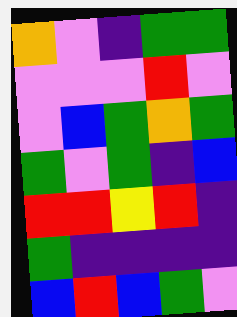[["orange", "violet", "indigo", "green", "green"], ["violet", "violet", "violet", "red", "violet"], ["violet", "blue", "green", "orange", "green"], ["green", "violet", "green", "indigo", "blue"], ["red", "red", "yellow", "red", "indigo"], ["green", "indigo", "indigo", "indigo", "indigo"], ["blue", "red", "blue", "green", "violet"]]